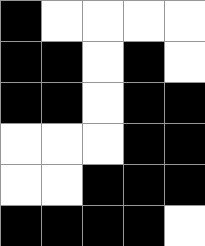[["black", "white", "white", "white", "white"], ["black", "black", "white", "black", "white"], ["black", "black", "white", "black", "black"], ["white", "white", "white", "black", "black"], ["white", "white", "black", "black", "black"], ["black", "black", "black", "black", "white"]]